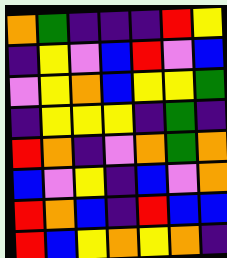[["orange", "green", "indigo", "indigo", "indigo", "red", "yellow"], ["indigo", "yellow", "violet", "blue", "red", "violet", "blue"], ["violet", "yellow", "orange", "blue", "yellow", "yellow", "green"], ["indigo", "yellow", "yellow", "yellow", "indigo", "green", "indigo"], ["red", "orange", "indigo", "violet", "orange", "green", "orange"], ["blue", "violet", "yellow", "indigo", "blue", "violet", "orange"], ["red", "orange", "blue", "indigo", "red", "blue", "blue"], ["red", "blue", "yellow", "orange", "yellow", "orange", "indigo"]]